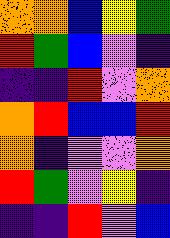[["orange", "orange", "blue", "yellow", "green"], ["red", "green", "blue", "violet", "indigo"], ["indigo", "indigo", "red", "violet", "orange"], ["orange", "red", "blue", "blue", "red"], ["orange", "indigo", "violet", "violet", "orange"], ["red", "green", "violet", "yellow", "indigo"], ["indigo", "indigo", "red", "violet", "blue"]]